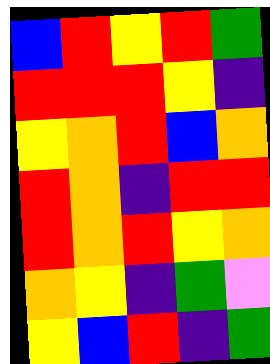[["blue", "red", "yellow", "red", "green"], ["red", "red", "red", "yellow", "indigo"], ["yellow", "orange", "red", "blue", "orange"], ["red", "orange", "indigo", "red", "red"], ["red", "orange", "red", "yellow", "orange"], ["orange", "yellow", "indigo", "green", "violet"], ["yellow", "blue", "red", "indigo", "green"]]